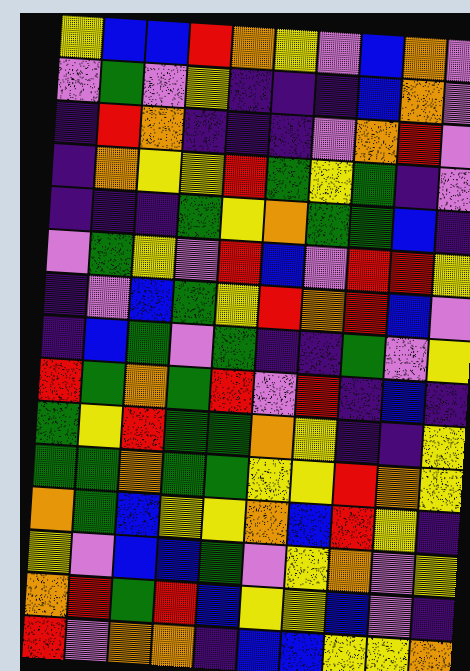[["yellow", "blue", "blue", "red", "orange", "yellow", "violet", "blue", "orange", "violet"], ["violet", "green", "violet", "yellow", "indigo", "indigo", "indigo", "blue", "orange", "violet"], ["indigo", "red", "orange", "indigo", "indigo", "indigo", "violet", "orange", "red", "violet"], ["indigo", "orange", "yellow", "yellow", "red", "green", "yellow", "green", "indigo", "violet"], ["indigo", "indigo", "indigo", "green", "yellow", "orange", "green", "green", "blue", "indigo"], ["violet", "green", "yellow", "violet", "red", "blue", "violet", "red", "red", "yellow"], ["indigo", "violet", "blue", "green", "yellow", "red", "orange", "red", "blue", "violet"], ["indigo", "blue", "green", "violet", "green", "indigo", "indigo", "green", "violet", "yellow"], ["red", "green", "orange", "green", "red", "violet", "red", "indigo", "blue", "indigo"], ["green", "yellow", "red", "green", "green", "orange", "yellow", "indigo", "indigo", "yellow"], ["green", "green", "orange", "green", "green", "yellow", "yellow", "red", "orange", "yellow"], ["orange", "green", "blue", "yellow", "yellow", "orange", "blue", "red", "yellow", "indigo"], ["yellow", "violet", "blue", "blue", "green", "violet", "yellow", "orange", "violet", "yellow"], ["orange", "red", "green", "red", "blue", "yellow", "yellow", "blue", "violet", "indigo"], ["red", "violet", "orange", "orange", "indigo", "blue", "blue", "yellow", "yellow", "orange"]]